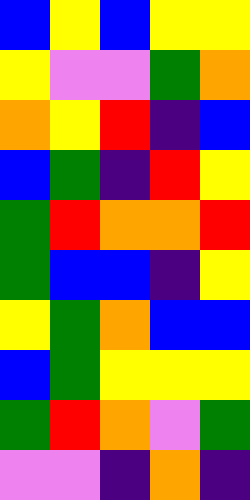[["blue", "yellow", "blue", "yellow", "yellow"], ["yellow", "violet", "violet", "green", "orange"], ["orange", "yellow", "red", "indigo", "blue"], ["blue", "green", "indigo", "red", "yellow"], ["green", "red", "orange", "orange", "red"], ["green", "blue", "blue", "indigo", "yellow"], ["yellow", "green", "orange", "blue", "blue"], ["blue", "green", "yellow", "yellow", "yellow"], ["green", "red", "orange", "violet", "green"], ["violet", "violet", "indigo", "orange", "indigo"]]